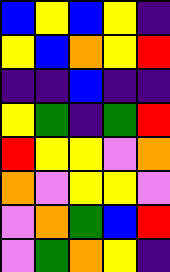[["blue", "yellow", "blue", "yellow", "indigo"], ["yellow", "blue", "orange", "yellow", "red"], ["indigo", "indigo", "blue", "indigo", "indigo"], ["yellow", "green", "indigo", "green", "red"], ["red", "yellow", "yellow", "violet", "orange"], ["orange", "violet", "yellow", "yellow", "violet"], ["violet", "orange", "green", "blue", "red"], ["violet", "green", "orange", "yellow", "indigo"]]